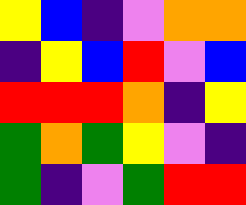[["yellow", "blue", "indigo", "violet", "orange", "orange"], ["indigo", "yellow", "blue", "red", "violet", "blue"], ["red", "red", "red", "orange", "indigo", "yellow"], ["green", "orange", "green", "yellow", "violet", "indigo"], ["green", "indigo", "violet", "green", "red", "red"]]